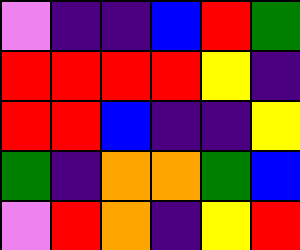[["violet", "indigo", "indigo", "blue", "red", "green"], ["red", "red", "red", "red", "yellow", "indigo"], ["red", "red", "blue", "indigo", "indigo", "yellow"], ["green", "indigo", "orange", "orange", "green", "blue"], ["violet", "red", "orange", "indigo", "yellow", "red"]]